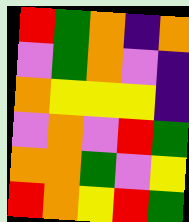[["red", "green", "orange", "indigo", "orange"], ["violet", "green", "orange", "violet", "indigo"], ["orange", "yellow", "yellow", "yellow", "indigo"], ["violet", "orange", "violet", "red", "green"], ["orange", "orange", "green", "violet", "yellow"], ["red", "orange", "yellow", "red", "green"]]